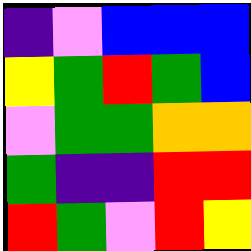[["indigo", "violet", "blue", "blue", "blue"], ["yellow", "green", "red", "green", "blue"], ["violet", "green", "green", "orange", "orange"], ["green", "indigo", "indigo", "red", "red"], ["red", "green", "violet", "red", "yellow"]]